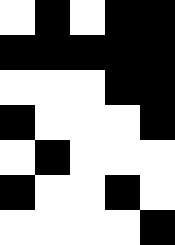[["white", "black", "white", "black", "black"], ["black", "black", "black", "black", "black"], ["white", "white", "white", "black", "black"], ["black", "white", "white", "white", "black"], ["white", "black", "white", "white", "white"], ["black", "white", "white", "black", "white"], ["white", "white", "white", "white", "black"]]